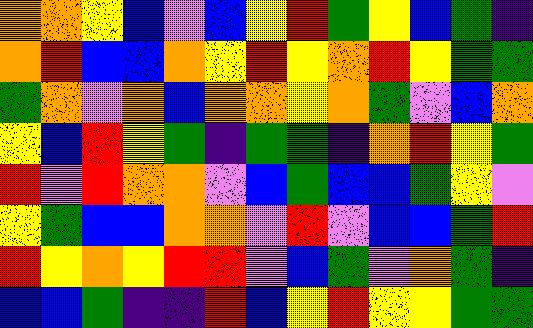[["orange", "orange", "yellow", "blue", "violet", "blue", "yellow", "red", "green", "yellow", "blue", "green", "indigo"], ["orange", "red", "blue", "blue", "orange", "yellow", "red", "yellow", "orange", "red", "yellow", "green", "green"], ["green", "orange", "violet", "orange", "blue", "orange", "orange", "yellow", "orange", "green", "violet", "blue", "orange"], ["yellow", "blue", "red", "yellow", "green", "indigo", "green", "green", "indigo", "orange", "red", "yellow", "green"], ["red", "violet", "red", "orange", "orange", "violet", "blue", "green", "blue", "blue", "green", "yellow", "violet"], ["yellow", "green", "blue", "blue", "orange", "orange", "violet", "red", "violet", "blue", "blue", "green", "red"], ["red", "yellow", "orange", "yellow", "red", "red", "violet", "blue", "green", "violet", "orange", "green", "indigo"], ["blue", "blue", "green", "indigo", "indigo", "red", "blue", "yellow", "red", "yellow", "yellow", "green", "green"]]